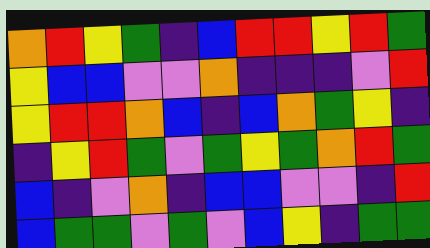[["orange", "red", "yellow", "green", "indigo", "blue", "red", "red", "yellow", "red", "green"], ["yellow", "blue", "blue", "violet", "violet", "orange", "indigo", "indigo", "indigo", "violet", "red"], ["yellow", "red", "red", "orange", "blue", "indigo", "blue", "orange", "green", "yellow", "indigo"], ["indigo", "yellow", "red", "green", "violet", "green", "yellow", "green", "orange", "red", "green"], ["blue", "indigo", "violet", "orange", "indigo", "blue", "blue", "violet", "violet", "indigo", "red"], ["blue", "green", "green", "violet", "green", "violet", "blue", "yellow", "indigo", "green", "green"]]